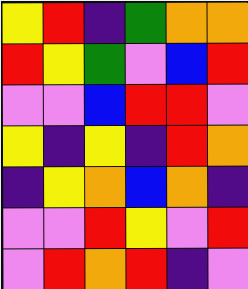[["yellow", "red", "indigo", "green", "orange", "orange"], ["red", "yellow", "green", "violet", "blue", "red"], ["violet", "violet", "blue", "red", "red", "violet"], ["yellow", "indigo", "yellow", "indigo", "red", "orange"], ["indigo", "yellow", "orange", "blue", "orange", "indigo"], ["violet", "violet", "red", "yellow", "violet", "red"], ["violet", "red", "orange", "red", "indigo", "violet"]]